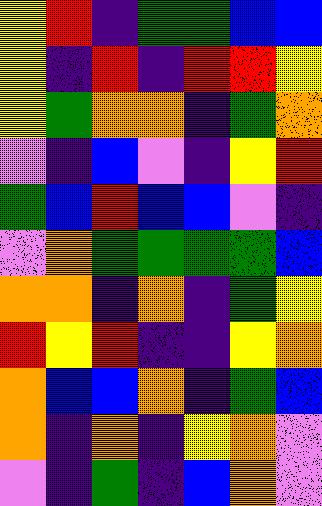[["yellow", "red", "indigo", "green", "green", "blue", "blue"], ["yellow", "indigo", "red", "indigo", "red", "red", "yellow"], ["yellow", "green", "orange", "orange", "indigo", "green", "orange"], ["violet", "indigo", "blue", "violet", "indigo", "yellow", "red"], ["green", "blue", "red", "blue", "blue", "violet", "indigo"], ["violet", "orange", "green", "green", "green", "green", "blue"], ["orange", "orange", "indigo", "orange", "indigo", "green", "yellow"], ["red", "yellow", "red", "indigo", "indigo", "yellow", "orange"], ["orange", "blue", "blue", "orange", "indigo", "green", "blue"], ["orange", "indigo", "orange", "indigo", "yellow", "orange", "violet"], ["violet", "indigo", "green", "indigo", "blue", "orange", "violet"]]